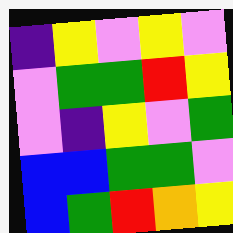[["indigo", "yellow", "violet", "yellow", "violet"], ["violet", "green", "green", "red", "yellow"], ["violet", "indigo", "yellow", "violet", "green"], ["blue", "blue", "green", "green", "violet"], ["blue", "green", "red", "orange", "yellow"]]